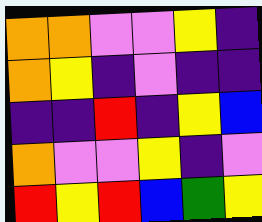[["orange", "orange", "violet", "violet", "yellow", "indigo"], ["orange", "yellow", "indigo", "violet", "indigo", "indigo"], ["indigo", "indigo", "red", "indigo", "yellow", "blue"], ["orange", "violet", "violet", "yellow", "indigo", "violet"], ["red", "yellow", "red", "blue", "green", "yellow"]]